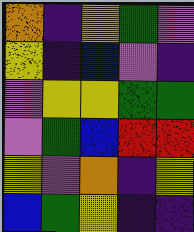[["orange", "indigo", "yellow", "green", "violet"], ["yellow", "indigo", "blue", "violet", "indigo"], ["violet", "yellow", "yellow", "green", "green"], ["violet", "green", "blue", "red", "red"], ["yellow", "violet", "orange", "indigo", "yellow"], ["blue", "green", "yellow", "indigo", "indigo"]]